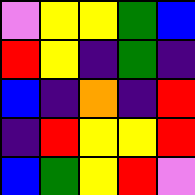[["violet", "yellow", "yellow", "green", "blue"], ["red", "yellow", "indigo", "green", "indigo"], ["blue", "indigo", "orange", "indigo", "red"], ["indigo", "red", "yellow", "yellow", "red"], ["blue", "green", "yellow", "red", "violet"]]